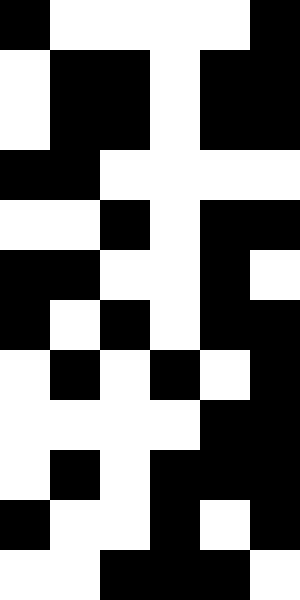[["black", "white", "white", "white", "white", "black"], ["white", "black", "black", "white", "black", "black"], ["white", "black", "black", "white", "black", "black"], ["black", "black", "white", "white", "white", "white"], ["white", "white", "black", "white", "black", "black"], ["black", "black", "white", "white", "black", "white"], ["black", "white", "black", "white", "black", "black"], ["white", "black", "white", "black", "white", "black"], ["white", "white", "white", "white", "black", "black"], ["white", "black", "white", "black", "black", "black"], ["black", "white", "white", "black", "white", "black"], ["white", "white", "black", "black", "black", "white"]]